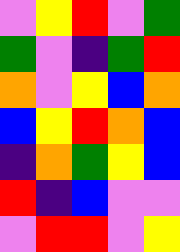[["violet", "yellow", "red", "violet", "green"], ["green", "violet", "indigo", "green", "red"], ["orange", "violet", "yellow", "blue", "orange"], ["blue", "yellow", "red", "orange", "blue"], ["indigo", "orange", "green", "yellow", "blue"], ["red", "indigo", "blue", "violet", "violet"], ["violet", "red", "red", "violet", "yellow"]]